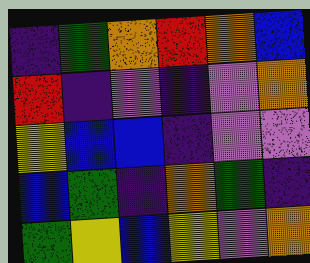[["indigo", "green", "orange", "red", "orange", "blue"], ["red", "indigo", "violet", "indigo", "violet", "orange"], ["yellow", "blue", "blue", "indigo", "violet", "violet"], ["blue", "green", "indigo", "orange", "green", "indigo"], ["green", "yellow", "blue", "yellow", "violet", "orange"]]